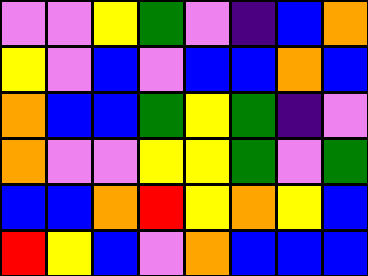[["violet", "violet", "yellow", "green", "violet", "indigo", "blue", "orange"], ["yellow", "violet", "blue", "violet", "blue", "blue", "orange", "blue"], ["orange", "blue", "blue", "green", "yellow", "green", "indigo", "violet"], ["orange", "violet", "violet", "yellow", "yellow", "green", "violet", "green"], ["blue", "blue", "orange", "red", "yellow", "orange", "yellow", "blue"], ["red", "yellow", "blue", "violet", "orange", "blue", "blue", "blue"]]